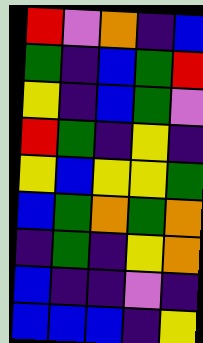[["red", "violet", "orange", "indigo", "blue"], ["green", "indigo", "blue", "green", "red"], ["yellow", "indigo", "blue", "green", "violet"], ["red", "green", "indigo", "yellow", "indigo"], ["yellow", "blue", "yellow", "yellow", "green"], ["blue", "green", "orange", "green", "orange"], ["indigo", "green", "indigo", "yellow", "orange"], ["blue", "indigo", "indigo", "violet", "indigo"], ["blue", "blue", "blue", "indigo", "yellow"]]